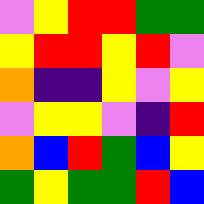[["violet", "yellow", "red", "red", "green", "green"], ["yellow", "red", "red", "yellow", "red", "violet"], ["orange", "indigo", "indigo", "yellow", "violet", "yellow"], ["violet", "yellow", "yellow", "violet", "indigo", "red"], ["orange", "blue", "red", "green", "blue", "yellow"], ["green", "yellow", "green", "green", "red", "blue"]]